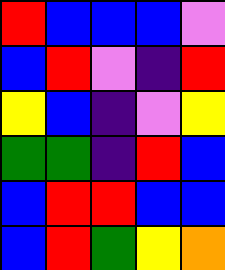[["red", "blue", "blue", "blue", "violet"], ["blue", "red", "violet", "indigo", "red"], ["yellow", "blue", "indigo", "violet", "yellow"], ["green", "green", "indigo", "red", "blue"], ["blue", "red", "red", "blue", "blue"], ["blue", "red", "green", "yellow", "orange"]]